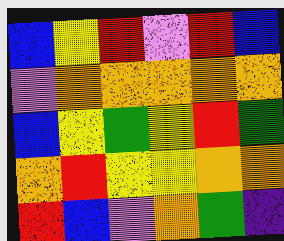[["blue", "yellow", "red", "violet", "red", "blue"], ["violet", "orange", "orange", "orange", "orange", "orange"], ["blue", "yellow", "green", "yellow", "red", "green"], ["orange", "red", "yellow", "yellow", "orange", "orange"], ["red", "blue", "violet", "orange", "green", "indigo"]]